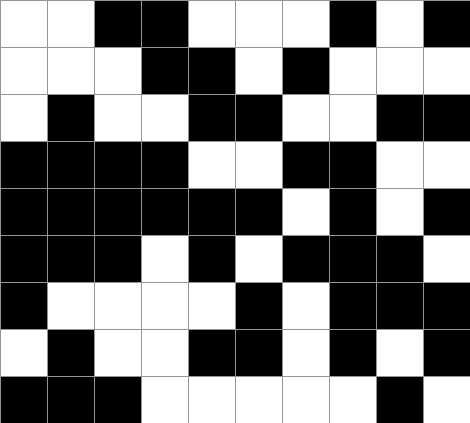[["white", "white", "black", "black", "white", "white", "white", "black", "white", "black"], ["white", "white", "white", "black", "black", "white", "black", "white", "white", "white"], ["white", "black", "white", "white", "black", "black", "white", "white", "black", "black"], ["black", "black", "black", "black", "white", "white", "black", "black", "white", "white"], ["black", "black", "black", "black", "black", "black", "white", "black", "white", "black"], ["black", "black", "black", "white", "black", "white", "black", "black", "black", "white"], ["black", "white", "white", "white", "white", "black", "white", "black", "black", "black"], ["white", "black", "white", "white", "black", "black", "white", "black", "white", "black"], ["black", "black", "black", "white", "white", "white", "white", "white", "black", "white"]]